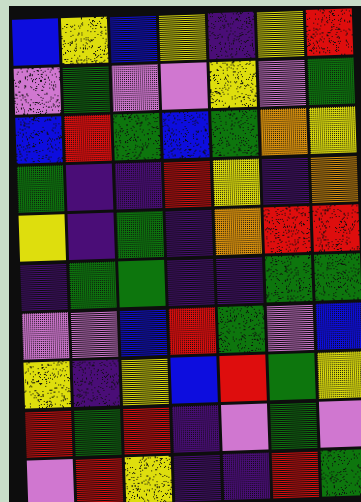[["blue", "yellow", "blue", "yellow", "indigo", "yellow", "red"], ["violet", "green", "violet", "violet", "yellow", "violet", "green"], ["blue", "red", "green", "blue", "green", "orange", "yellow"], ["green", "indigo", "indigo", "red", "yellow", "indigo", "orange"], ["yellow", "indigo", "green", "indigo", "orange", "red", "red"], ["indigo", "green", "green", "indigo", "indigo", "green", "green"], ["violet", "violet", "blue", "red", "green", "violet", "blue"], ["yellow", "indigo", "yellow", "blue", "red", "green", "yellow"], ["red", "green", "red", "indigo", "violet", "green", "violet"], ["violet", "red", "yellow", "indigo", "indigo", "red", "green"]]